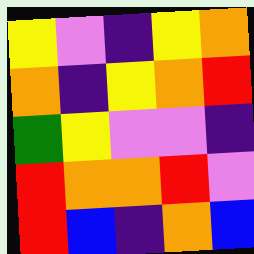[["yellow", "violet", "indigo", "yellow", "orange"], ["orange", "indigo", "yellow", "orange", "red"], ["green", "yellow", "violet", "violet", "indigo"], ["red", "orange", "orange", "red", "violet"], ["red", "blue", "indigo", "orange", "blue"]]